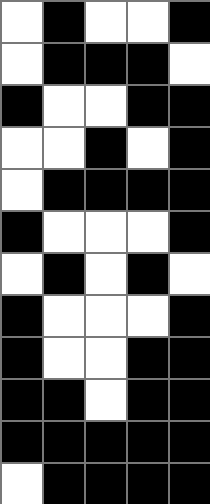[["white", "black", "white", "white", "black"], ["white", "black", "black", "black", "white"], ["black", "white", "white", "black", "black"], ["white", "white", "black", "white", "black"], ["white", "black", "black", "black", "black"], ["black", "white", "white", "white", "black"], ["white", "black", "white", "black", "white"], ["black", "white", "white", "white", "black"], ["black", "white", "white", "black", "black"], ["black", "black", "white", "black", "black"], ["black", "black", "black", "black", "black"], ["white", "black", "black", "black", "black"]]